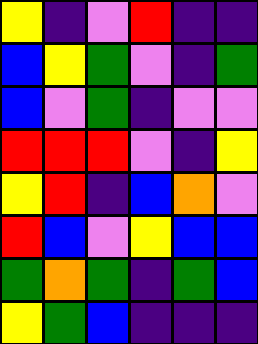[["yellow", "indigo", "violet", "red", "indigo", "indigo"], ["blue", "yellow", "green", "violet", "indigo", "green"], ["blue", "violet", "green", "indigo", "violet", "violet"], ["red", "red", "red", "violet", "indigo", "yellow"], ["yellow", "red", "indigo", "blue", "orange", "violet"], ["red", "blue", "violet", "yellow", "blue", "blue"], ["green", "orange", "green", "indigo", "green", "blue"], ["yellow", "green", "blue", "indigo", "indigo", "indigo"]]